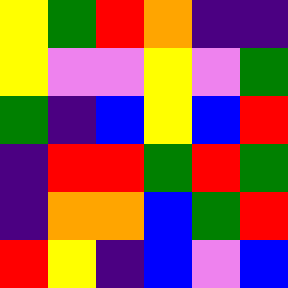[["yellow", "green", "red", "orange", "indigo", "indigo"], ["yellow", "violet", "violet", "yellow", "violet", "green"], ["green", "indigo", "blue", "yellow", "blue", "red"], ["indigo", "red", "red", "green", "red", "green"], ["indigo", "orange", "orange", "blue", "green", "red"], ["red", "yellow", "indigo", "blue", "violet", "blue"]]